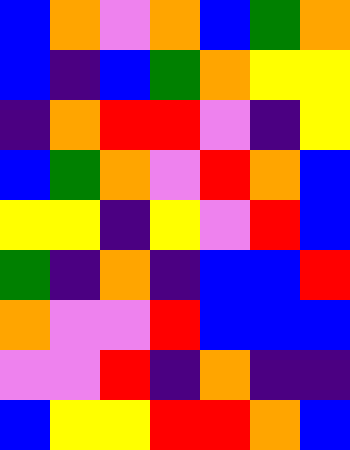[["blue", "orange", "violet", "orange", "blue", "green", "orange"], ["blue", "indigo", "blue", "green", "orange", "yellow", "yellow"], ["indigo", "orange", "red", "red", "violet", "indigo", "yellow"], ["blue", "green", "orange", "violet", "red", "orange", "blue"], ["yellow", "yellow", "indigo", "yellow", "violet", "red", "blue"], ["green", "indigo", "orange", "indigo", "blue", "blue", "red"], ["orange", "violet", "violet", "red", "blue", "blue", "blue"], ["violet", "violet", "red", "indigo", "orange", "indigo", "indigo"], ["blue", "yellow", "yellow", "red", "red", "orange", "blue"]]